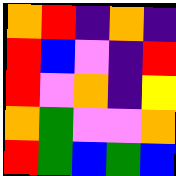[["orange", "red", "indigo", "orange", "indigo"], ["red", "blue", "violet", "indigo", "red"], ["red", "violet", "orange", "indigo", "yellow"], ["orange", "green", "violet", "violet", "orange"], ["red", "green", "blue", "green", "blue"]]